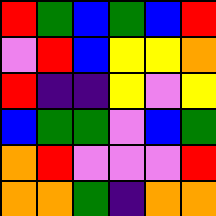[["red", "green", "blue", "green", "blue", "red"], ["violet", "red", "blue", "yellow", "yellow", "orange"], ["red", "indigo", "indigo", "yellow", "violet", "yellow"], ["blue", "green", "green", "violet", "blue", "green"], ["orange", "red", "violet", "violet", "violet", "red"], ["orange", "orange", "green", "indigo", "orange", "orange"]]